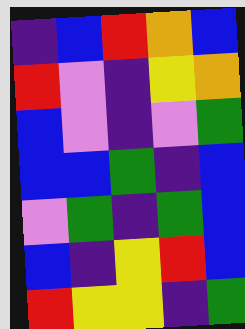[["indigo", "blue", "red", "orange", "blue"], ["red", "violet", "indigo", "yellow", "orange"], ["blue", "violet", "indigo", "violet", "green"], ["blue", "blue", "green", "indigo", "blue"], ["violet", "green", "indigo", "green", "blue"], ["blue", "indigo", "yellow", "red", "blue"], ["red", "yellow", "yellow", "indigo", "green"]]